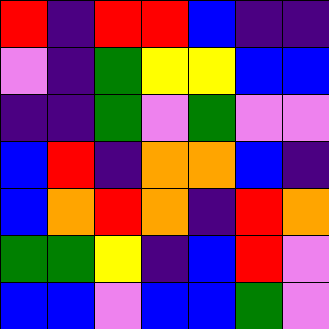[["red", "indigo", "red", "red", "blue", "indigo", "indigo"], ["violet", "indigo", "green", "yellow", "yellow", "blue", "blue"], ["indigo", "indigo", "green", "violet", "green", "violet", "violet"], ["blue", "red", "indigo", "orange", "orange", "blue", "indigo"], ["blue", "orange", "red", "orange", "indigo", "red", "orange"], ["green", "green", "yellow", "indigo", "blue", "red", "violet"], ["blue", "blue", "violet", "blue", "blue", "green", "violet"]]